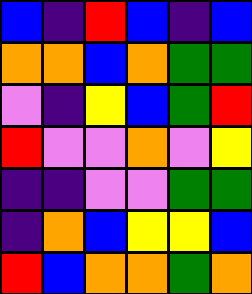[["blue", "indigo", "red", "blue", "indigo", "blue"], ["orange", "orange", "blue", "orange", "green", "green"], ["violet", "indigo", "yellow", "blue", "green", "red"], ["red", "violet", "violet", "orange", "violet", "yellow"], ["indigo", "indigo", "violet", "violet", "green", "green"], ["indigo", "orange", "blue", "yellow", "yellow", "blue"], ["red", "blue", "orange", "orange", "green", "orange"]]